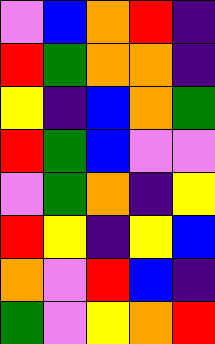[["violet", "blue", "orange", "red", "indigo"], ["red", "green", "orange", "orange", "indigo"], ["yellow", "indigo", "blue", "orange", "green"], ["red", "green", "blue", "violet", "violet"], ["violet", "green", "orange", "indigo", "yellow"], ["red", "yellow", "indigo", "yellow", "blue"], ["orange", "violet", "red", "blue", "indigo"], ["green", "violet", "yellow", "orange", "red"]]